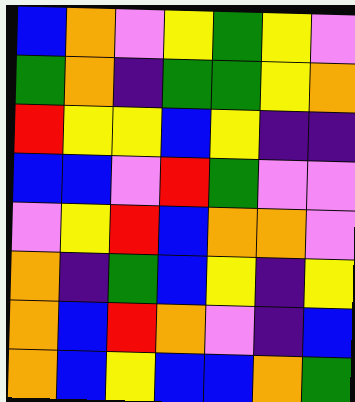[["blue", "orange", "violet", "yellow", "green", "yellow", "violet"], ["green", "orange", "indigo", "green", "green", "yellow", "orange"], ["red", "yellow", "yellow", "blue", "yellow", "indigo", "indigo"], ["blue", "blue", "violet", "red", "green", "violet", "violet"], ["violet", "yellow", "red", "blue", "orange", "orange", "violet"], ["orange", "indigo", "green", "blue", "yellow", "indigo", "yellow"], ["orange", "blue", "red", "orange", "violet", "indigo", "blue"], ["orange", "blue", "yellow", "blue", "blue", "orange", "green"]]